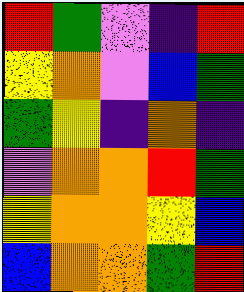[["red", "green", "violet", "indigo", "red"], ["yellow", "orange", "violet", "blue", "green"], ["green", "yellow", "indigo", "orange", "indigo"], ["violet", "orange", "orange", "red", "green"], ["yellow", "orange", "orange", "yellow", "blue"], ["blue", "orange", "orange", "green", "red"]]